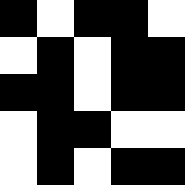[["black", "white", "black", "black", "white"], ["white", "black", "white", "black", "black"], ["black", "black", "white", "black", "black"], ["white", "black", "black", "white", "white"], ["white", "black", "white", "black", "black"]]